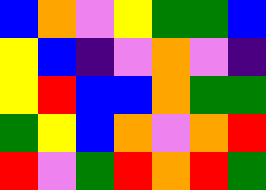[["blue", "orange", "violet", "yellow", "green", "green", "blue"], ["yellow", "blue", "indigo", "violet", "orange", "violet", "indigo"], ["yellow", "red", "blue", "blue", "orange", "green", "green"], ["green", "yellow", "blue", "orange", "violet", "orange", "red"], ["red", "violet", "green", "red", "orange", "red", "green"]]